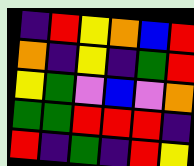[["indigo", "red", "yellow", "orange", "blue", "red"], ["orange", "indigo", "yellow", "indigo", "green", "red"], ["yellow", "green", "violet", "blue", "violet", "orange"], ["green", "green", "red", "red", "red", "indigo"], ["red", "indigo", "green", "indigo", "red", "yellow"]]